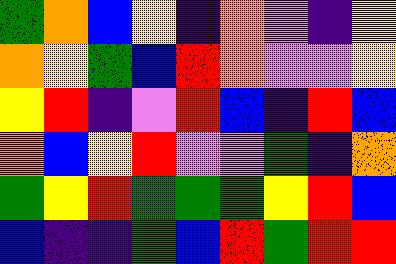[["green", "orange", "blue", "yellow", "indigo", "orange", "violet", "indigo", "yellow"], ["orange", "yellow", "green", "blue", "red", "orange", "violet", "violet", "yellow"], ["yellow", "red", "indigo", "violet", "red", "blue", "indigo", "red", "blue"], ["orange", "blue", "yellow", "red", "violet", "violet", "green", "indigo", "orange"], ["green", "yellow", "red", "green", "green", "green", "yellow", "red", "blue"], ["blue", "indigo", "indigo", "green", "blue", "red", "green", "red", "red"]]